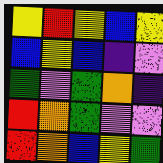[["yellow", "red", "yellow", "blue", "yellow"], ["blue", "yellow", "blue", "indigo", "violet"], ["green", "violet", "green", "orange", "indigo"], ["red", "orange", "green", "violet", "violet"], ["red", "orange", "blue", "yellow", "green"]]